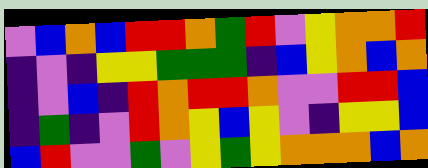[["violet", "blue", "orange", "blue", "red", "red", "orange", "green", "red", "violet", "yellow", "orange", "orange", "red"], ["indigo", "violet", "indigo", "yellow", "yellow", "green", "green", "green", "indigo", "blue", "yellow", "orange", "blue", "orange"], ["indigo", "violet", "blue", "indigo", "red", "orange", "red", "red", "orange", "violet", "violet", "red", "red", "blue"], ["indigo", "green", "indigo", "violet", "red", "orange", "yellow", "blue", "yellow", "violet", "indigo", "yellow", "yellow", "blue"], ["blue", "red", "violet", "violet", "green", "violet", "yellow", "green", "yellow", "orange", "orange", "orange", "blue", "orange"]]